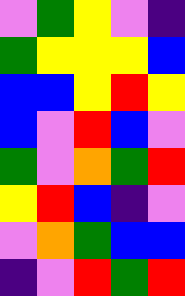[["violet", "green", "yellow", "violet", "indigo"], ["green", "yellow", "yellow", "yellow", "blue"], ["blue", "blue", "yellow", "red", "yellow"], ["blue", "violet", "red", "blue", "violet"], ["green", "violet", "orange", "green", "red"], ["yellow", "red", "blue", "indigo", "violet"], ["violet", "orange", "green", "blue", "blue"], ["indigo", "violet", "red", "green", "red"]]